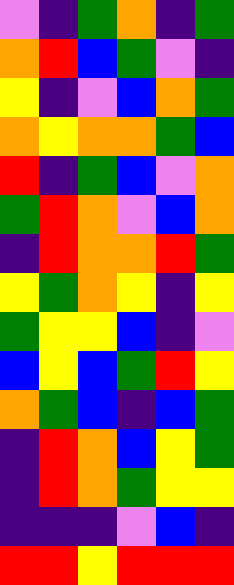[["violet", "indigo", "green", "orange", "indigo", "green"], ["orange", "red", "blue", "green", "violet", "indigo"], ["yellow", "indigo", "violet", "blue", "orange", "green"], ["orange", "yellow", "orange", "orange", "green", "blue"], ["red", "indigo", "green", "blue", "violet", "orange"], ["green", "red", "orange", "violet", "blue", "orange"], ["indigo", "red", "orange", "orange", "red", "green"], ["yellow", "green", "orange", "yellow", "indigo", "yellow"], ["green", "yellow", "yellow", "blue", "indigo", "violet"], ["blue", "yellow", "blue", "green", "red", "yellow"], ["orange", "green", "blue", "indigo", "blue", "green"], ["indigo", "red", "orange", "blue", "yellow", "green"], ["indigo", "red", "orange", "green", "yellow", "yellow"], ["indigo", "indigo", "indigo", "violet", "blue", "indigo"], ["red", "red", "yellow", "red", "red", "red"]]